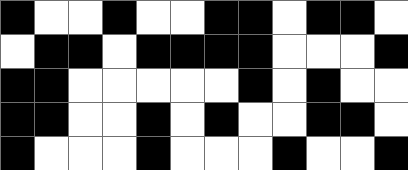[["black", "white", "white", "black", "white", "white", "black", "black", "white", "black", "black", "white"], ["white", "black", "black", "white", "black", "black", "black", "black", "white", "white", "white", "black"], ["black", "black", "white", "white", "white", "white", "white", "black", "white", "black", "white", "white"], ["black", "black", "white", "white", "black", "white", "black", "white", "white", "black", "black", "white"], ["black", "white", "white", "white", "black", "white", "white", "white", "black", "white", "white", "black"]]